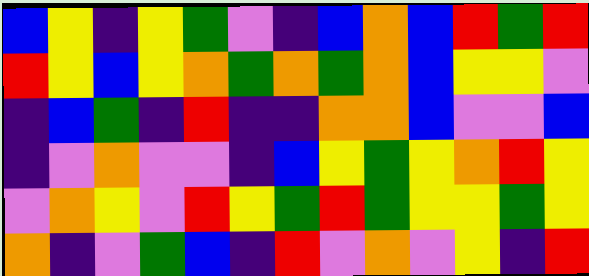[["blue", "yellow", "indigo", "yellow", "green", "violet", "indigo", "blue", "orange", "blue", "red", "green", "red"], ["red", "yellow", "blue", "yellow", "orange", "green", "orange", "green", "orange", "blue", "yellow", "yellow", "violet"], ["indigo", "blue", "green", "indigo", "red", "indigo", "indigo", "orange", "orange", "blue", "violet", "violet", "blue"], ["indigo", "violet", "orange", "violet", "violet", "indigo", "blue", "yellow", "green", "yellow", "orange", "red", "yellow"], ["violet", "orange", "yellow", "violet", "red", "yellow", "green", "red", "green", "yellow", "yellow", "green", "yellow"], ["orange", "indigo", "violet", "green", "blue", "indigo", "red", "violet", "orange", "violet", "yellow", "indigo", "red"]]